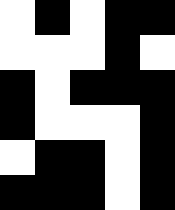[["white", "black", "white", "black", "black"], ["white", "white", "white", "black", "white"], ["black", "white", "black", "black", "black"], ["black", "white", "white", "white", "black"], ["white", "black", "black", "white", "black"], ["black", "black", "black", "white", "black"]]